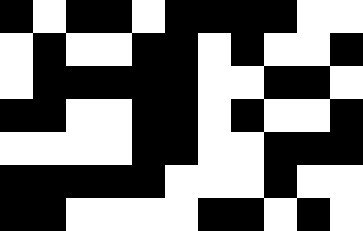[["black", "white", "black", "black", "white", "black", "black", "black", "black", "white", "white"], ["white", "black", "white", "white", "black", "black", "white", "black", "white", "white", "black"], ["white", "black", "black", "black", "black", "black", "white", "white", "black", "black", "white"], ["black", "black", "white", "white", "black", "black", "white", "black", "white", "white", "black"], ["white", "white", "white", "white", "black", "black", "white", "white", "black", "black", "black"], ["black", "black", "black", "black", "black", "white", "white", "white", "black", "white", "white"], ["black", "black", "white", "white", "white", "white", "black", "black", "white", "black", "white"]]